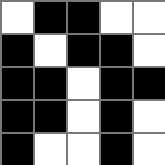[["white", "black", "black", "white", "white"], ["black", "white", "black", "black", "white"], ["black", "black", "white", "black", "black"], ["black", "black", "white", "black", "white"], ["black", "white", "white", "black", "white"]]